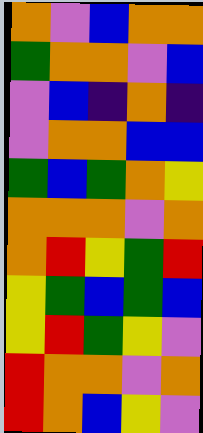[["orange", "violet", "blue", "orange", "orange"], ["green", "orange", "orange", "violet", "blue"], ["violet", "blue", "indigo", "orange", "indigo"], ["violet", "orange", "orange", "blue", "blue"], ["green", "blue", "green", "orange", "yellow"], ["orange", "orange", "orange", "violet", "orange"], ["orange", "red", "yellow", "green", "red"], ["yellow", "green", "blue", "green", "blue"], ["yellow", "red", "green", "yellow", "violet"], ["red", "orange", "orange", "violet", "orange"], ["red", "orange", "blue", "yellow", "violet"]]